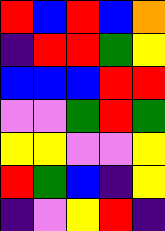[["red", "blue", "red", "blue", "orange"], ["indigo", "red", "red", "green", "yellow"], ["blue", "blue", "blue", "red", "red"], ["violet", "violet", "green", "red", "green"], ["yellow", "yellow", "violet", "violet", "yellow"], ["red", "green", "blue", "indigo", "yellow"], ["indigo", "violet", "yellow", "red", "indigo"]]